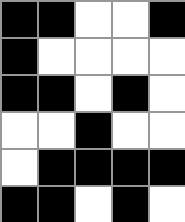[["black", "black", "white", "white", "black"], ["black", "white", "white", "white", "white"], ["black", "black", "white", "black", "white"], ["white", "white", "black", "white", "white"], ["white", "black", "black", "black", "black"], ["black", "black", "white", "black", "white"]]